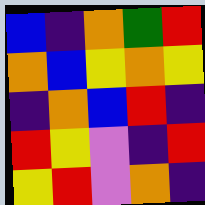[["blue", "indigo", "orange", "green", "red"], ["orange", "blue", "yellow", "orange", "yellow"], ["indigo", "orange", "blue", "red", "indigo"], ["red", "yellow", "violet", "indigo", "red"], ["yellow", "red", "violet", "orange", "indigo"]]